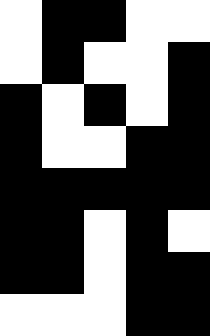[["white", "black", "black", "white", "white"], ["white", "black", "white", "white", "black"], ["black", "white", "black", "white", "black"], ["black", "white", "white", "black", "black"], ["black", "black", "black", "black", "black"], ["black", "black", "white", "black", "white"], ["black", "black", "white", "black", "black"], ["white", "white", "white", "black", "black"]]